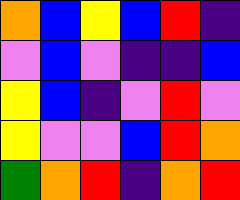[["orange", "blue", "yellow", "blue", "red", "indigo"], ["violet", "blue", "violet", "indigo", "indigo", "blue"], ["yellow", "blue", "indigo", "violet", "red", "violet"], ["yellow", "violet", "violet", "blue", "red", "orange"], ["green", "orange", "red", "indigo", "orange", "red"]]